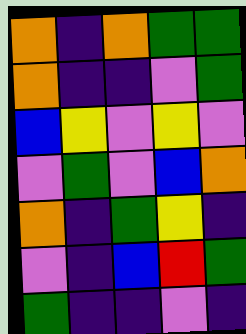[["orange", "indigo", "orange", "green", "green"], ["orange", "indigo", "indigo", "violet", "green"], ["blue", "yellow", "violet", "yellow", "violet"], ["violet", "green", "violet", "blue", "orange"], ["orange", "indigo", "green", "yellow", "indigo"], ["violet", "indigo", "blue", "red", "green"], ["green", "indigo", "indigo", "violet", "indigo"]]